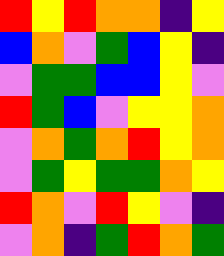[["red", "yellow", "red", "orange", "orange", "indigo", "yellow"], ["blue", "orange", "violet", "green", "blue", "yellow", "indigo"], ["violet", "green", "green", "blue", "blue", "yellow", "violet"], ["red", "green", "blue", "violet", "yellow", "yellow", "orange"], ["violet", "orange", "green", "orange", "red", "yellow", "orange"], ["violet", "green", "yellow", "green", "green", "orange", "yellow"], ["red", "orange", "violet", "red", "yellow", "violet", "indigo"], ["violet", "orange", "indigo", "green", "red", "orange", "green"]]